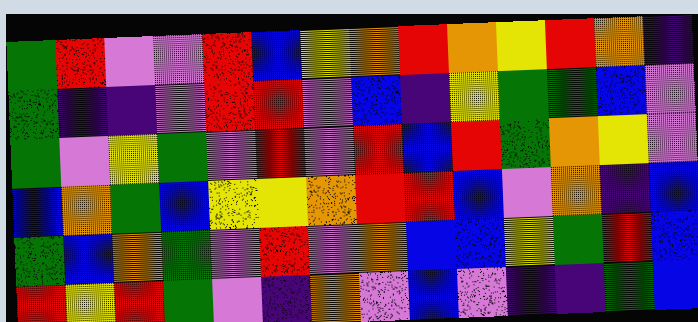[["green", "red", "violet", "violet", "red", "blue", "yellow", "orange", "red", "orange", "yellow", "red", "orange", "indigo"], ["green", "indigo", "indigo", "violet", "red", "red", "violet", "blue", "indigo", "yellow", "green", "green", "blue", "violet"], ["green", "violet", "yellow", "green", "violet", "red", "violet", "red", "blue", "red", "green", "orange", "yellow", "violet"], ["blue", "orange", "green", "blue", "yellow", "yellow", "orange", "red", "red", "blue", "violet", "orange", "indigo", "blue"], ["green", "blue", "orange", "green", "violet", "red", "violet", "orange", "blue", "blue", "yellow", "green", "red", "blue"], ["red", "yellow", "red", "green", "violet", "indigo", "orange", "violet", "blue", "violet", "indigo", "indigo", "green", "blue"]]